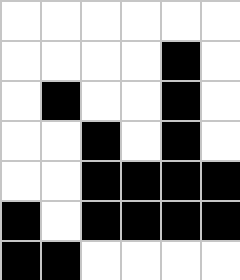[["white", "white", "white", "white", "white", "white"], ["white", "white", "white", "white", "black", "white"], ["white", "black", "white", "white", "black", "white"], ["white", "white", "black", "white", "black", "white"], ["white", "white", "black", "black", "black", "black"], ["black", "white", "black", "black", "black", "black"], ["black", "black", "white", "white", "white", "white"]]